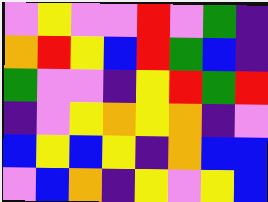[["violet", "yellow", "violet", "violet", "red", "violet", "green", "indigo"], ["orange", "red", "yellow", "blue", "red", "green", "blue", "indigo"], ["green", "violet", "violet", "indigo", "yellow", "red", "green", "red"], ["indigo", "violet", "yellow", "orange", "yellow", "orange", "indigo", "violet"], ["blue", "yellow", "blue", "yellow", "indigo", "orange", "blue", "blue"], ["violet", "blue", "orange", "indigo", "yellow", "violet", "yellow", "blue"]]